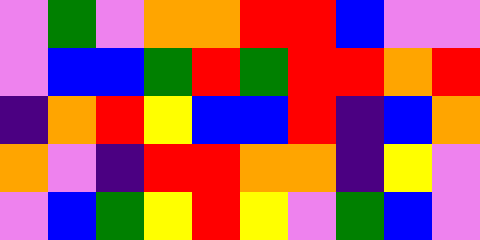[["violet", "green", "violet", "orange", "orange", "red", "red", "blue", "violet", "violet"], ["violet", "blue", "blue", "green", "red", "green", "red", "red", "orange", "red"], ["indigo", "orange", "red", "yellow", "blue", "blue", "red", "indigo", "blue", "orange"], ["orange", "violet", "indigo", "red", "red", "orange", "orange", "indigo", "yellow", "violet"], ["violet", "blue", "green", "yellow", "red", "yellow", "violet", "green", "blue", "violet"]]